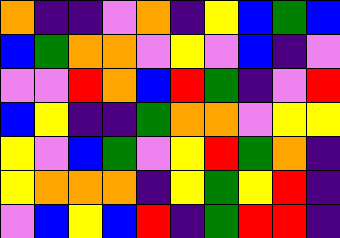[["orange", "indigo", "indigo", "violet", "orange", "indigo", "yellow", "blue", "green", "blue"], ["blue", "green", "orange", "orange", "violet", "yellow", "violet", "blue", "indigo", "violet"], ["violet", "violet", "red", "orange", "blue", "red", "green", "indigo", "violet", "red"], ["blue", "yellow", "indigo", "indigo", "green", "orange", "orange", "violet", "yellow", "yellow"], ["yellow", "violet", "blue", "green", "violet", "yellow", "red", "green", "orange", "indigo"], ["yellow", "orange", "orange", "orange", "indigo", "yellow", "green", "yellow", "red", "indigo"], ["violet", "blue", "yellow", "blue", "red", "indigo", "green", "red", "red", "indigo"]]